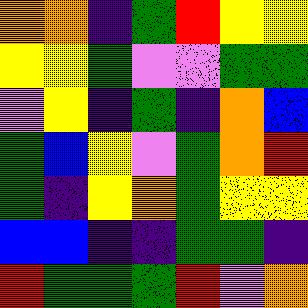[["orange", "orange", "indigo", "green", "red", "yellow", "yellow"], ["yellow", "yellow", "green", "violet", "violet", "green", "green"], ["violet", "yellow", "indigo", "green", "indigo", "orange", "blue"], ["green", "blue", "yellow", "violet", "green", "orange", "red"], ["green", "indigo", "yellow", "orange", "green", "yellow", "yellow"], ["blue", "blue", "indigo", "indigo", "green", "green", "indigo"], ["red", "green", "green", "green", "red", "violet", "orange"]]